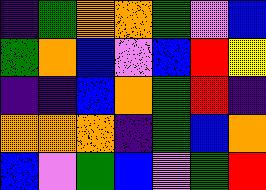[["indigo", "green", "orange", "orange", "green", "violet", "blue"], ["green", "orange", "blue", "violet", "blue", "red", "yellow"], ["indigo", "indigo", "blue", "orange", "green", "red", "indigo"], ["orange", "orange", "orange", "indigo", "green", "blue", "orange"], ["blue", "violet", "green", "blue", "violet", "green", "red"]]